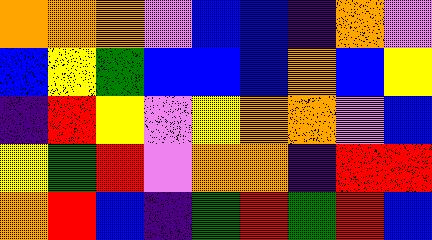[["orange", "orange", "orange", "violet", "blue", "blue", "indigo", "orange", "violet"], ["blue", "yellow", "green", "blue", "blue", "blue", "orange", "blue", "yellow"], ["indigo", "red", "yellow", "violet", "yellow", "orange", "orange", "violet", "blue"], ["yellow", "green", "red", "violet", "orange", "orange", "indigo", "red", "red"], ["orange", "red", "blue", "indigo", "green", "red", "green", "red", "blue"]]